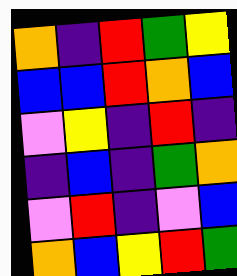[["orange", "indigo", "red", "green", "yellow"], ["blue", "blue", "red", "orange", "blue"], ["violet", "yellow", "indigo", "red", "indigo"], ["indigo", "blue", "indigo", "green", "orange"], ["violet", "red", "indigo", "violet", "blue"], ["orange", "blue", "yellow", "red", "green"]]